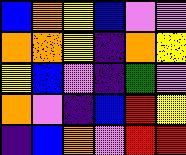[["blue", "orange", "yellow", "blue", "violet", "violet"], ["orange", "orange", "yellow", "indigo", "orange", "yellow"], ["yellow", "blue", "violet", "indigo", "green", "violet"], ["orange", "violet", "indigo", "blue", "red", "yellow"], ["indigo", "blue", "orange", "violet", "red", "red"]]